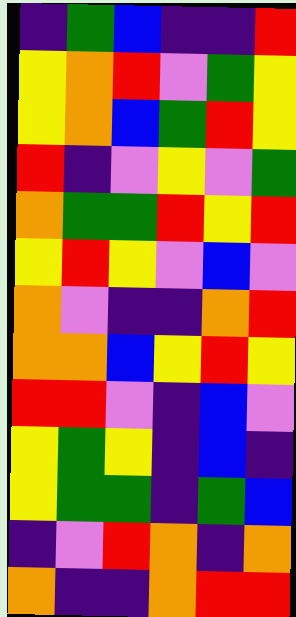[["indigo", "green", "blue", "indigo", "indigo", "red"], ["yellow", "orange", "red", "violet", "green", "yellow"], ["yellow", "orange", "blue", "green", "red", "yellow"], ["red", "indigo", "violet", "yellow", "violet", "green"], ["orange", "green", "green", "red", "yellow", "red"], ["yellow", "red", "yellow", "violet", "blue", "violet"], ["orange", "violet", "indigo", "indigo", "orange", "red"], ["orange", "orange", "blue", "yellow", "red", "yellow"], ["red", "red", "violet", "indigo", "blue", "violet"], ["yellow", "green", "yellow", "indigo", "blue", "indigo"], ["yellow", "green", "green", "indigo", "green", "blue"], ["indigo", "violet", "red", "orange", "indigo", "orange"], ["orange", "indigo", "indigo", "orange", "red", "red"]]